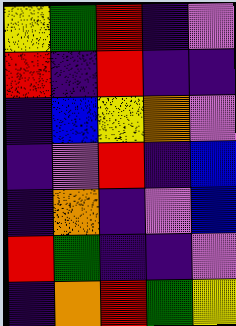[["yellow", "green", "red", "indigo", "violet"], ["red", "indigo", "red", "indigo", "indigo"], ["indigo", "blue", "yellow", "orange", "violet"], ["indigo", "violet", "red", "indigo", "blue"], ["indigo", "orange", "indigo", "violet", "blue"], ["red", "green", "indigo", "indigo", "violet"], ["indigo", "orange", "red", "green", "yellow"]]